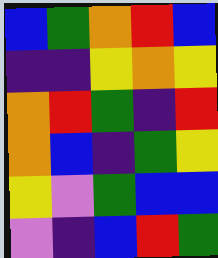[["blue", "green", "orange", "red", "blue"], ["indigo", "indigo", "yellow", "orange", "yellow"], ["orange", "red", "green", "indigo", "red"], ["orange", "blue", "indigo", "green", "yellow"], ["yellow", "violet", "green", "blue", "blue"], ["violet", "indigo", "blue", "red", "green"]]